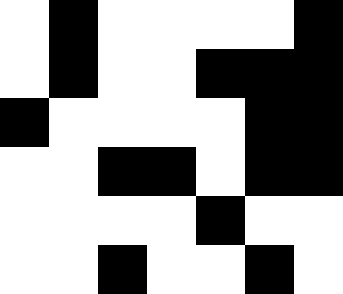[["white", "black", "white", "white", "white", "white", "black"], ["white", "black", "white", "white", "black", "black", "black"], ["black", "white", "white", "white", "white", "black", "black"], ["white", "white", "black", "black", "white", "black", "black"], ["white", "white", "white", "white", "black", "white", "white"], ["white", "white", "black", "white", "white", "black", "white"]]